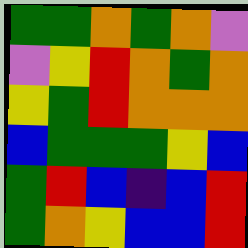[["green", "green", "orange", "green", "orange", "violet"], ["violet", "yellow", "red", "orange", "green", "orange"], ["yellow", "green", "red", "orange", "orange", "orange"], ["blue", "green", "green", "green", "yellow", "blue"], ["green", "red", "blue", "indigo", "blue", "red"], ["green", "orange", "yellow", "blue", "blue", "red"]]